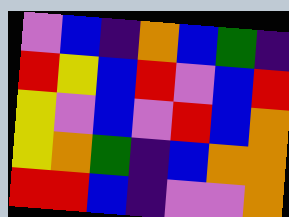[["violet", "blue", "indigo", "orange", "blue", "green", "indigo"], ["red", "yellow", "blue", "red", "violet", "blue", "red"], ["yellow", "violet", "blue", "violet", "red", "blue", "orange"], ["yellow", "orange", "green", "indigo", "blue", "orange", "orange"], ["red", "red", "blue", "indigo", "violet", "violet", "orange"]]